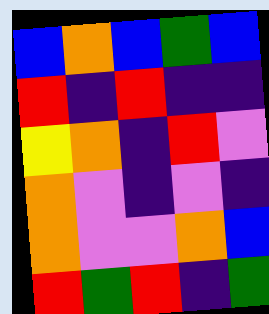[["blue", "orange", "blue", "green", "blue"], ["red", "indigo", "red", "indigo", "indigo"], ["yellow", "orange", "indigo", "red", "violet"], ["orange", "violet", "indigo", "violet", "indigo"], ["orange", "violet", "violet", "orange", "blue"], ["red", "green", "red", "indigo", "green"]]